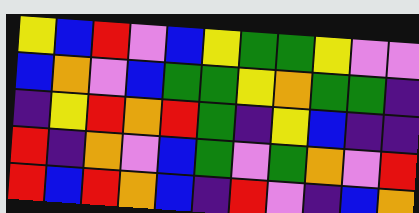[["yellow", "blue", "red", "violet", "blue", "yellow", "green", "green", "yellow", "violet", "violet"], ["blue", "orange", "violet", "blue", "green", "green", "yellow", "orange", "green", "green", "indigo"], ["indigo", "yellow", "red", "orange", "red", "green", "indigo", "yellow", "blue", "indigo", "indigo"], ["red", "indigo", "orange", "violet", "blue", "green", "violet", "green", "orange", "violet", "red"], ["red", "blue", "red", "orange", "blue", "indigo", "red", "violet", "indigo", "blue", "orange"]]